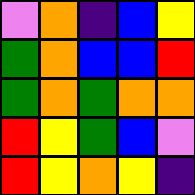[["violet", "orange", "indigo", "blue", "yellow"], ["green", "orange", "blue", "blue", "red"], ["green", "orange", "green", "orange", "orange"], ["red", "yellow", "green", "blue", "violet"], ["red", "yellow", "orange", "yellow", "indigo"]]